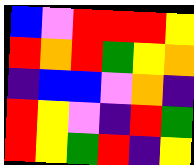[["blue", "violet", "red", "red", "red", "yellow"], ["red", "orange", "red", "green", "yellow", "orange"], ["indigo", "blue", "blue", "violet", "orange", "indigo"], ["red", "yellow", "violet", "indigo", "red", "green"], ["red", "yellow", "green", "red", "indigo", "yellow"]]